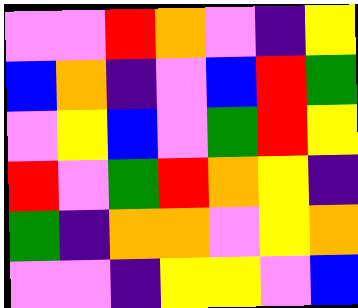[["violet", "violet", "red", "orange", "violet", "indigo", "yellow"], ["blue", "orange", "indigo", "violet", "blue", "red", "green"], ["violet", "yellow", "blue", "violet", "green", "red", "yellow"], ["red", "violet", "green", "red", "orange", "yellow", "indigo"], ["green", "indigo", "orange", "orange", "violet", "yellow", "orange"], ["violet", "violet", "indigo", "yellow", "yellow", "violet", "blue"]]